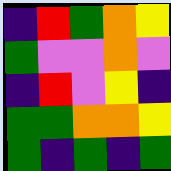[["indigo", "red", "green", "orange", "yellow"], ["green", "violet", "violet", "orange", "violet"], ["indigo", "red", "violet", "yellow", "indigo"], ["green", "green", "orange", "orange", "yellow"], ["green", "indigo", "green", "indigo", "green"]]